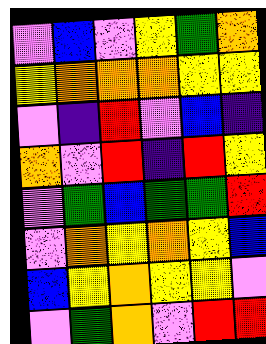[["violet", "blue", "violet", "yellow", "green", "orange"], ["yellow", "orange", "orange", "orange", "yellow", "yellow"], ["violet", "indigo", "red", "violet", "blue", "indigo"], ["orange", "violet", "red", "indigo", "red", "yellow"], ["violet", "green", "blue", "green", "green", "red"], ["violet", "orange", "yellow", "orange", "yellow", "blue"], ["blue", "yellow", "orange", "yellow", "yellow", "violet"], ["violet", "green", "orange", "violet", "red", "red"]]